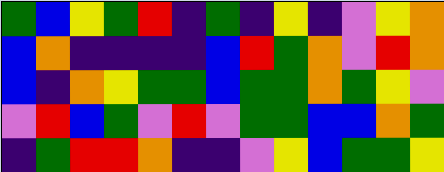[["green", "blue", "yellow", "green", "red", "indigo", "green", "indigo", "yellow", "indigo", "violet", "yellow", "orange"], ["blue", "orange", "indigo", "indigo", "indigo", "indigo", "blue", "red", "green", "orange", "violet", "red", "orange"], ["blue", "indigo", "orange", "yellow", "green", "green", "blue", "green", "green", "orange", "green", "yellow", "violet"], ["violet", "red", "blue", "green", "violet", "red", "violet", "green", "green", "blue", "blue", "orange", "green"], ["indigo", "green", "red", "red", "orange", "indigo", "indigo", "violet", "yellow", "blue", "green", "green", "yellow"]]